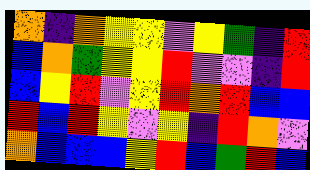[["orange", "indigo", "orange", "yellow", "yellow", "violet", "yellow", "green", "indigo", "red"], ["blue", "orange", "green", "yellow", "yellow", "red", "violet", "violet", "indigo", "red"], ["blue", "yellow", "red", "violet", "yellow", "red", "orange", "red", "blue", "blue"], ["red", "blue", "red", "yellow", "violet", "yellow", "indigo", "red", "orange", "violet"], ["orange", "blue", "blue", "blue", "yellow", "red", "blue", "green", "red", "blue"]]